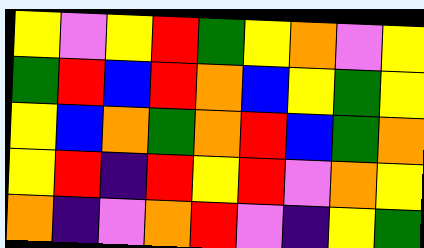[["yellow", "violet", "yellow", "red", "green", "yellow", "orange", "violet", "yellow"], ["green", "red", "blue", "red", "orange", "blue", "yellow", "green", "yellow"], ["yellow", "blue", "orange", "green", "orange", "red", "blue", "green", "orange"], ["yellow", "red", "indigo", "red", "yellow", "red", "violet", "orange", "yellow"], ["orange", "indigo", "violet", "orange", "red", "violet", "indigo", "yellow", "green"]]